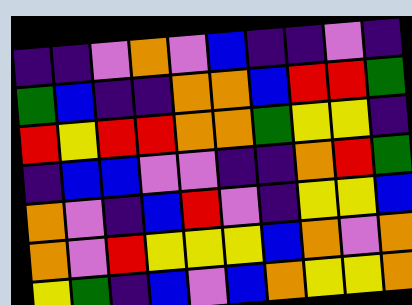[["indigo", "indigo", "violet", "orange", "violet", "blue", "indigo", "indigo", "violet", "indigo"], ["green", "blue", "indigo", "indigo", "orange", "orange", "blue", "red", "red", "green"], ["red", "yellow", "red", "red", "orange", "orange", "green", "yellow", "yellow", "indigo"], ["indigo", "blue", "blue", "violet", "violet", "indigo", "indigo", "orange", "red", "green"], ["orange", "violet", "indigo", "blue", "red", "violet", "indigo", "yellow", "yellow", "blue"], ["orange", "violet", "red", "yellow", "yellow", "yellow", "blue", "orange", "violet", "orange"], ["yellow", "green", "indigo", "blue", "violet", "blue", "orange", "yellow", "yellow", "orange"]]